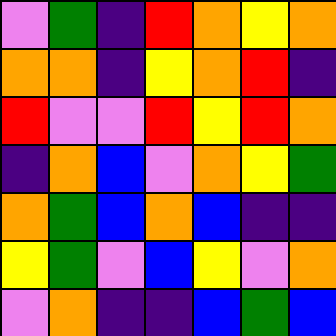[["violet", "green", "indigo", "red", "orange", "yellow", "orange"], ["orange", "orange", "indigo", "yellow", "orange", "red", "indigo"], ["red", "violet", "violet", "red", "yellow", "red", "orange"], ["indigo", "orange", "blue", "violet", "orange", "yellow", "green"], ["orange", "green", "blue", "orange", "blue", "indigo", "indigo"], ["yellow", "green", "violet", "blue", "yellow", "violet", "orange"], ["violet", "orange", "indigo", "indigo", "blue", "green", "blue"]]